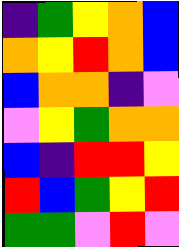[["indigo", "green", "yellow", "orange", "blue"], ["orange", "yellow", "red", "orange", "blue"], ["blue", "orange", "orange", "indigo", "violet"], ["violet", "yellow", "green", "orange", "orange"], ["blue", "indigo", "red", "red", "yellow"], ["red", "blue", "green", "yellow", "red"], ["green", "green", "violet", "red", "violet"]]